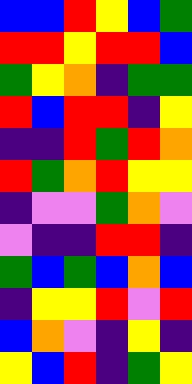[["blue", "blue", "red", "yellow", "blue", "green"], ["red", "red", "yellow", "red", "red", "blue"], ["green", "yellow", "orange", "indigo", "green", "green"], ["red", "blue", "red", "red", "indigo", "yellow"], ["indigo", "indigo", "red", "green", "red", "orange"], ["red", "green", "orange", "red", "yellow", "yellow"], ["indigo", "violet", "violet", "green", "orange", "violet"], ["violet", "indigo", "indigo", "red", "red", "indigo"], ["green", "blue", "green", "blue", "orange", "blue"], ["indigo", "yellow", "yellow", "red", "violet", "red"], ["blue", "orange", "violet", "indigo", "yellow", "indigo"], ["yellow", "blue", "red", "indigo", "green", "yellow"]]